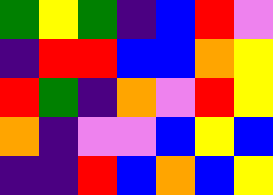[["green", "yellow", "green", "indigo", "blue", "red", "violet"], ["indigo", "red", "red", "blue", "blue", "orange", "yellow"], ["red", "green", "indigo", "orange", "violet", "red", "yellow"], ["orange", "indigo", "violet", "violet", "blue", "yellow", "blue"], ["indigo", "indigo", "red", "blue", "orange", "blue", "yellow"]]